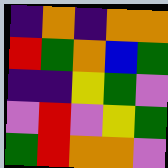[["indigo", "orange", "indigo", "orange", "orange"], ["red", "green", "orange", "blue", "green"], ["indigo", "indigo", "yellow", "green", "violet"], ["violet", "red", "violet", "yellow", "green"], ["green", "red", "orange", "orange", "violet"]]